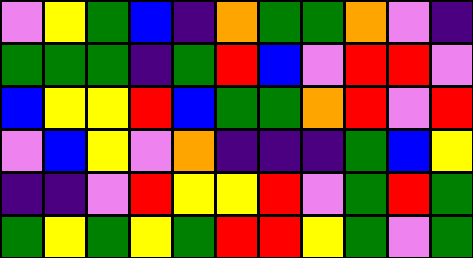[["violet", "yellow", "green", "blue", "indigo", "orange", "green", "green", "orange", "violet", "indigo"], ["green", "green", "green", "indigo", "green", "red", "blue", "violet", "red", "red", "violet"], ["blue", "yellow", "yellow", "red", "blue", "green", "green", "orange", "red", "violet", "red"], ["violet", "blue", "yellow", "violet", "orange", "indigo", "indigo", "indigo", "green", "blue", "yellow"], ["indigo", "indigo", "violet", "red", "yellow", "yellow", "red", "violet", "green", "red", "green"], ["green", "yellow", "green", "yellow", "green", "red", "red", "yellow", "green", "violet", "green"]]